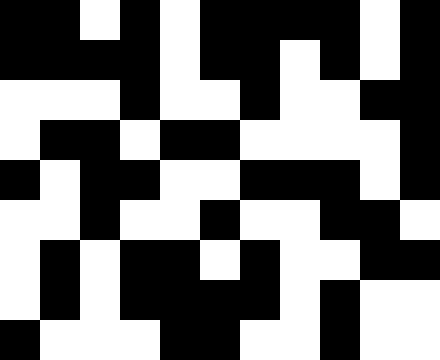[["black", "black", "white", "black", "white", "black", "black", "black", "black", "white", "black"], ["black", "black", "black", "black", "white", "black", "black", "white", "black", "white", "black"], ["white", "white", "white", "black", "white", "white", "black", "white", "white", "black", "black"], ["white", "black", "black", "white", "black", "black", "white", "white", "white", "white", "black"], ["black", "white", "black", "black", "white", "white", "black", "black", "black", "white", "black"], ["white", "white", "black", "white", "white", "black", "white", "white", "black", "black", "white"], ["white", "black", "white", "black", "black", "white", "black", "white", "white", "black", "black"], ["white", "black", "white", "black", "black", "black", "black", "white", "black", "white", "white"], ["black", "white", "white", "white", "black", "black", "white", "white", "black", "white", "white"]]